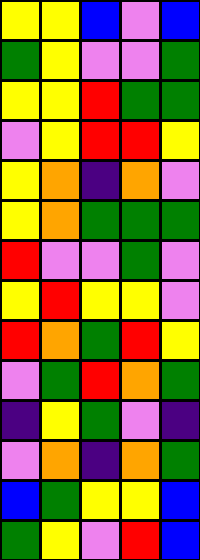[["yellow", "yellow", "blue", "violet", "blue"], ["green", "yellow", "violet", "violet", "green"], ["yellow", "yellow", "red", "green", "green"], ["violet", "yellow", "red", "red", "yellow"], ["yellow", "orange", "indigo", "orange", "violet"], ["yellow", "orange", "green", "green", "green"], ["red", "violet", "violet", "green", "violet"], ["yellow", "red", "yellow", "yellow", "violet"], ["red", "orange", "green", "red", "yellow"], ["violet", "green", "red", "orange", "green"], ["indigo", "yellow", "green", "violet", "indigo"], ["violet", "orange", "indigo", "orange", "green"], ["blue", "green", "yellow", "yellow", "blue"], ["green", "yellow", "violet", "red", "blue"]]